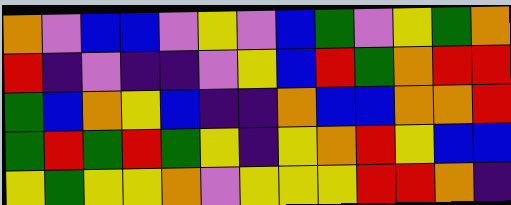[["orange", "violet", "blue", "blue", "violet", "yellow", "violet", "blue", "green", "violet", "yellow", "green", "orange"], ["red", "indigo", "violet", "indigo", "indigo", "violet", "yellow", "blue", "red", "green", "orange", "red", "red"], ["green", "blue", "orange", "yellow", "blue", "indigo", "indigo", "orange", "blue", "blue", "orange", "orange", "red"], ["green", "red", "green", "red", "green", "yellow", "indigo", "yellow", "orange", "red", "yellow", "blue", "blue"], ["yellow", "green", "yellow", "yellow", "orange", "violet", "yellow", "yellow", "yellow", "red", "red", "orange", "indigo"]]